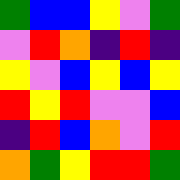[["green", "blue", "blue", "yellow", "violet", "green"], ["violet", "red", "orange", "indigo", "red", "indigo"], ["yellow", "violet", "blue", "yellow", "blue", "yellow"], ["red", "yellow", "red", "violet", "violet", "blue"], ["indigo", "red", "blue", "orange", "violet", "red"], ["orange", "green", "yellow", "red", "red", "green"]]